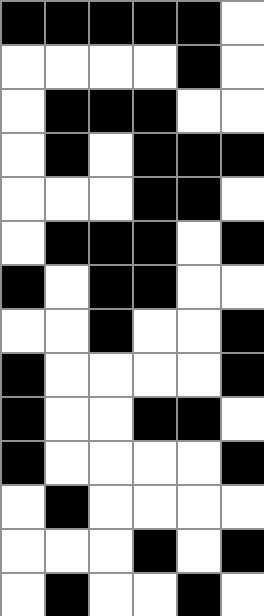[["black", "black", "black", "black", "black", "white"], ["white", "white", "white", "white", "black", "white"], ["white", "black", "black", "black", "white", "white"], ["white", "black", "white", "black", "black", "black"], ["white", "white", "white", "black", "black", "white"], ["white", "black", "black", "black", "white", "black"], ["black", "white", "black", "black", "white", "white"], ["white", "white", "black", "white", "white", "black"], ["black", "white", "white", "white", "white", "black"], ["black", "white", "white", "black", "black", "white"], ["black", "white", "white", "white", "white", "black"], ["white", "black", "white", "white", "white", "white"], ["white", "white", "white", "black", "white", "black"], ["white", "black", "white", "white", "black", "white"]]